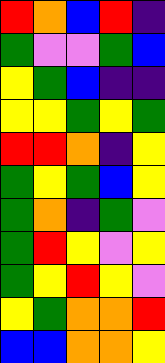[["red", "orange", "blue", "red", "indigo"], ["green", "violet", "violet", "green", "blue"], ["yellow", "green", "blue", "indigo", "indigo"], ["yellow", "yellow", "green", "yellow", "green"], ["red", "red", "orange", "indigo", "yellow"], ["green", "yellow", "green", "blue", "yellow"], ["green", "orange", "indigo", "green", "violet"], ["green", "red", "yellow", "violet", "yellow"], ["green", "yellow", "red", "yellow", "violet"], ["yellow", "green", "orange", "orange", "red"], ["blue", "blue", "orange", "orange", "yellow"]]